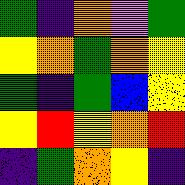[["green", "indigo", "orange", "violet", "green"], ["yellow", "orange", "green", "orange", "yellow"], ["green", "indigo", "green", "blue", "yellow"], ["yellow", "red", "yellow", "orange", "red"], ["indigo", "green", "orange", "yellow", "indigo"]]